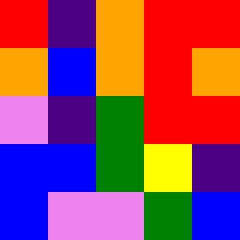[["red", "indigo", "orange", "red", "red"], ["orange", "blue", "orange", "red", "orange"], ["violet", "indigo", "green", "red", "red"], ["blue", "blue", "green", "yellow", "indigo"], ["blue", "violet", "violet", "green", "blue"]]